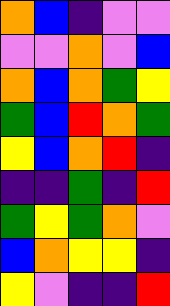[["orange", "blue", "indigo", "violet", "violet"], ["violet", "violet", "orange", "violet", "blue"], ["orange", "blue", "orange", "green", "yellow"], ["green", "blue", "red", "orange", "green"], ["yellow", "blue", "orange", "red", "indigo"], ["indigo", "indigo", "green", "indigo", "red"], ["green", "yellow", "green", "orange", "violet"], ["blue", "orange", "yellow", "yellow", "indigo"], ["yellow", "violet", "indigo", "indigo", "red"]]